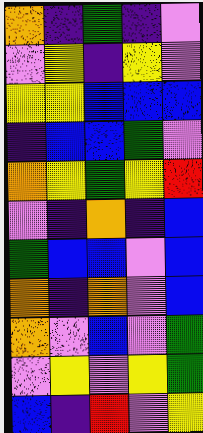[["orange", "indigo", "green", "indigo", "violet"], ["violet", "yellow", "indigo", "yellow", "violet"], ["yellow", "yellow", "blue", "blue", "blue"], ["indigo", "blue", "blue", "green", "violet"], ["orange", "yellow", "green", "yellow", "red"], ["violet", "indigo", "orange", "indigo", "blue"], ["green", "blue", "blue", "violet", "blue"], ["orange", "indigo", "orange", "violet", "blue"], ["orange", "violet", "blue", "violet", "green"], ["violet", "yellow", "violet", "yellow", "green"], ["blue", "indigo", "red", "violet", "yellow"]]